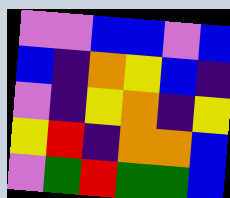[["violet", "violet", "blue", "blue", "violet", "blue"], ["blue", "indigo", "orange", "yellow", "blue", "indigo"], ["violet", "indigo", "yellow", "orange", "indigo", "yellow"], ["yellow", "red", "indigo", "orange", "orange", "blue"], ["violet", "green", "red", "green", "green", "blue"]]